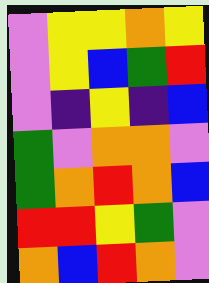[["violet", "yellow", "yellow", "orange", "yellow"], ["violet", "yellow", "blue", "green", "red"], ["violet", "indigo", "yellow", "indigo", "blue"], ["green", "violet", "orange", "orange", "violet"], ["green", "orange", "red", "orange", "blue"], ["red", "red", "yellow", "green", "violet"], ["orange", "blue", "red", "orange", "violet"]]